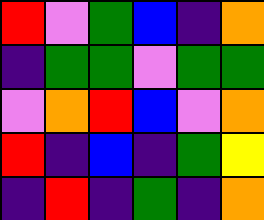[["red", "violet", "green", "blue", "indigo", "orange"], ["indigo", "green", "green", "violet", "green", "green"], ["violet", "orange", "red", "blue", "violet", "orange"], ["red", "indigo", "blue", "indigo", "green", "yellow"], ["indigo", "red", "indigo", "green", "indigo", "orange"]]